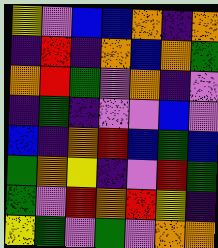[["yellow", "violet", "blue", "blue", "orange", "indigo", "orange"], ["indigo", "red", "indigo", "orange", "blue", "orange", "green"], ["orange", "red", "green", "violet", "orange", "indigo", "violet"], ["indigo", "green", "indigo", "violet", "violet", "blue", "violet"], ["blue", "indigo", "orange", "red", "blue", "green", "blue"], ["green", "orange", "yellow", "indigo", "violet", "red", "green"], ["green", "violet", "red", "orange", "red", "yellow", "indigo"], ["yellow", "green", "violet", "green", "violet", "orange", "orange"]]